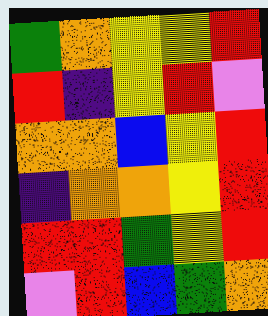[["green", "orange", "yellow", "yellow", "red"], ["red", "indigo", "yellow", "red", "violet"], ["orange", "orange", "blue", "yellow", "red"], ["indigo", "orange", "orange", "yellow", "red"], ["red", "red", "green", "yellow", "red"], ["violet", "red", "blue", "green", "orange"]]